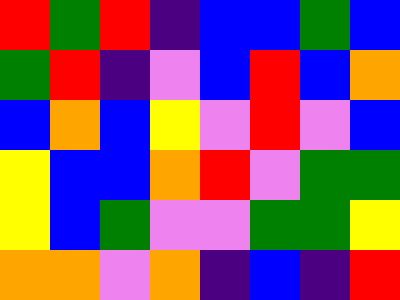[["red", "green", "red", "indigo", "blue", "blue", "green", "blue"], ["green", "red", "indigo", "violet", "blue", "red", "blue", "orange"], ["blue", "orange", "blue", "yellow", "violet", "red", "violet", "blue"], ["yellow", "blue", "blue", "orange", "red", "violet", "green", "green"], ["yellow", "blue", "green", "violet", "violet", "green", "green", "yellow"], ["orange", "orange", "violet", "orange", "indigo", "blue", "indigo", "red"]]